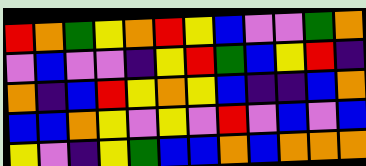[["red", "orange", "green", "yellow", "orange", "red", "yellow", "blue", "violet", "violet", "green", "orange"], ["violet", "blue", "violet", "violet", "indigo", "yellow", "red", "green", "blue", "yellow", "red", "indigo"], ["orange", "indigo", "blue", "red", "yellow", "orange", "yellow", "blue", "indigo", "indigo", "blue", "orange"], ["blue", "blue", "orange", "yellow", "violet", "yellow", "violet", "red", "violet", "blue", "violet", "blue"], ["yellow", "violet", "indigo", "yellow", "green", "blue", "blue", "orange", "blue", "orange", "orange", "orange"]]